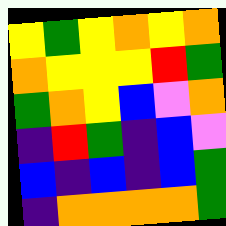[["yellow", "green", "yellow", "orange", "yellow", "orange"], ["orange", "yellow", "yellow", "yellow", "red", "green"], ["green", "orange", "yellow", "blue", "violet", "orange"], ["indigo", "red", "green", "indigo", "blue", "violet"], ["blue", "indigo", "blue", "indigo", "blue", "green"], ["indigo", "orange", "orange", "orange", "orange", "green"]]